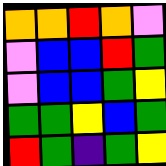[["orange", "orange", "red", "orange", "violet"], ["violet", "blue", "blue", "red", "green"], ["violet", "blue", "blue", "green", "yellow"], ["green", "green", "yellow", "blue", "green"], ["red", "green", "indigo", "green", "yellow"]]